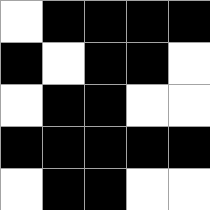[["white", "black", "black", "black", "black"], ["black", "white", "black", "black", "white"], ["white", "black", "black", "white", "white"], ["black", "black", "black", "black", "black"], ["white", "black", "black", "white", "white"]]